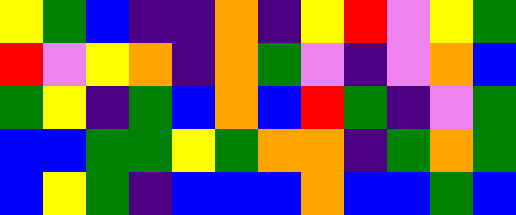[["yellow", "green", "blue", "indigo", "indigo", "orange", "indigo", "yellow", "red", "violet", "yellow", "green"], ["red", "violet", "yellow", "orange", "indigo", "orange", "green", "violet", "indigo", "violet", "orange", "blue"], ["green", "yellow", "indigo", "green", "blue", "orange", "blue", "red", "green", "indigo", "violet", "green"], ["blue", "blue", "green", "green", "yellow", "green", "orange", "orange", "indigo", "green", "orange", "green"], ["blue", "yellow", "green", "indigo", "blue", "blue", "blue", "orange", "blue", "blue", "green", "blue"]]